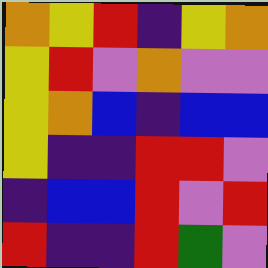[["orange", "yellow", "red", "indigo", "yellow", "orange"], ["yellow", "red", "violet", "orange", "violet", "violet"], ["yellow", "orange", "blue", "indigo", "blue", "blue"], ["yellow", "indigo", "indigo", "red", "red", "violet"], ["indigo", "blue", "blue", "red", "violet", "red"], ["red", "indigo", "indigo", "red", "green", "violet"]]